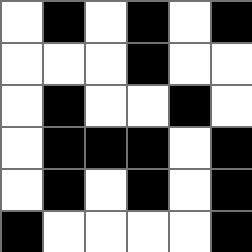[["white", "black", "white", "black", "white", "black"], ["white", "white", "white", "black", "white", "white"], ["white", "black", "white", "white", "black", "white"], ["white", "black", "black", "black", "white", "black"], ["white", "black", "white", "black", "white", "black"], ["black", "white", "white", "white", "white", "black"]]